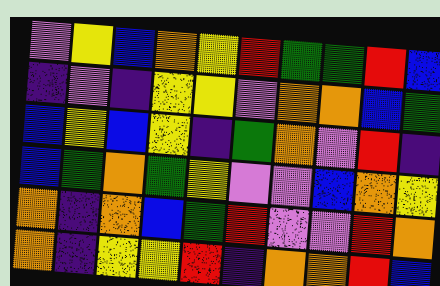[["violet", "yellow", "blue", "orange", "yellow", "red", "green", "green", "red", "blue"], ["indigo", "violet", "indigo", "yellow", "yellow", "violet", "orange", "orange", "blue", "green"], ["blue", "yellow", "blue", "yellow", "indigo", "green", "orange", "violet", "red", "indigo"], ["blue", "green", "orange", "green", "yellow", "violet", "violet", "blue", "orange", "yellow"], ["orange", "indigo", "orange", "blue", "green", "red", "violet", "violet", "red", "orange"], ["orange", "indigo", "yellow", "yellow", "red", "indigo", "orange", "orange", "red", "blue"]]